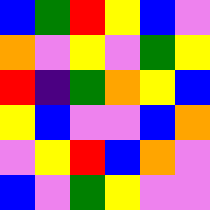[["blue", "green", "red", "yellow", "blue", "violet"], ["orange", "violet", "yellow", "violet", "green", "yellow"], ["red", "indigo", "green", "orange", "yellow", "blue"], ["yellow", "blue", "violet", "violet", "blue", "orange"], ["violet", "yellow", "red", "blue", "orange", "violet"], ["blue", "violet", "green", "yellow", "violet", "violet"]]